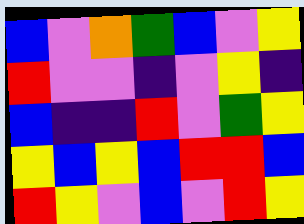[["blue", "violet", "orange", "green", "blue", "violet", "yellow"], ["red", "violet", "violet", "indigo", "violet", "yellow", "indigo"], ["blue", "indigo", "indigo", "red", "violet", "green", "yellow"], ["yellow", "blue", "yellow", "blue", "red", "red", "blue"], ["red", "yellow", "violet", "blue", "violet", "red", "yellow"]]